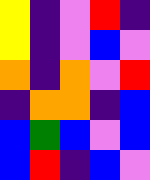[["yellow", "indigo", "violet", "red", "indigo"], ["yellow", "indigo", "violet", "blue", "violet"], ["orange", "indigo", "orange", "violet", "red"], ["indigo", "orange", "orange", "indigo", "blue"], ["blue", "green", "blue", "violet", "blue"], ["blue", "red", "indigo", "blue", "violet"]]